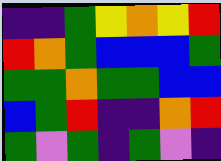[["indigo", "indigo", "green", "yellow", "orange", "yellow", "red"], ["red", "orange", "green", "blue", "blue", "blue", "green"], ["green", "green", "orange", "green", "green", "blue", "blue"], ["blue", "green", "red", "indigo", "indigo", "orange", "red"], ["green", "violet", "green", "indigo", "green", "violet", "indigo"]]